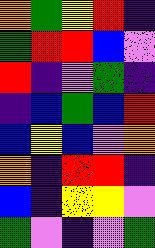[["orange", "green", "yellow", "red", "indigo"], ["green", "red", "red", "blue", "violet"], ["red", "indigo", "violet", "green", "indigo"], ["indigo", "blue", "green", "blue", "red"], ["blue", "yellow", "blue", "violet", "orange"], ["orange", "indigo", "red", "red", "indigo"], ["blue", "indigo", "yellow", "yellow", "violet"], ["green", "violet", "indigo", "violet", "green"]]